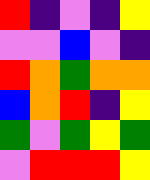[["red", "indigo", "violet", "indigo", "yellow"], ["violet", "violet", "blue", "violet", "indigo"], ["red", "orange", "green", "orange", "orange"], ["blue", "orange", "red", "indigo", "yellow"], ["green", "violet", "green", "yellow", "green"], ["violet", "red", "red", "red", "yellow"]]